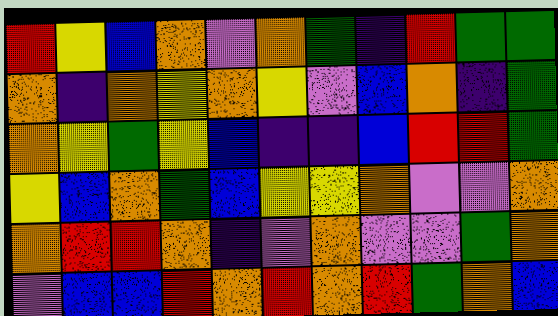[["red", "yellow", "blue", "orange", "violet", "orange", "green", "indigo", "red", "green", "green"], ["orange", "indigo", "orange", "yellow", "orange", "yellow", "violet", "blue", "orange", "indigo", "green"], ["orange", "yellow", "green", "yellow", "blue", "indigo", "indigo", "blue", "red", "red", "green"], ["yellow", "blue", "orange", "green", "blue", "yellow", "yellow", "orange", "violet", "violet", "orange"], ["orange", "red", "red", "orange", "indigo", "violet", "orange", "violet", "violet", "green", "orange"], ["violet", "blue", "blue", "red", "orange", "red", "orange", "red", "green", "orange", "blue"]]